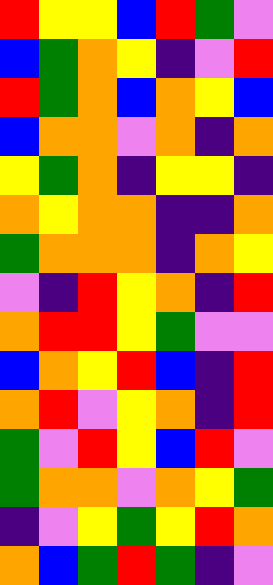[["red", "yellow", "yellow", "blue", "red", "green", "violet"], ["blue", "green", "orange", "yellow", "indigo", "violet", "red"], ["red", "green", "orange", "blue", "orange", "yellow", "blue"], ["blue", "orange", "orange", "violet", "orange", "indigo", "orange"], ["yellow", "green", "orange", "indigo", "yellow", "yellow", "indigo"], ["orange", "yellow", "orange", "orange", "indigo", "indigo", "orange"], ["green", "orange", "orange", "orange", "indigo", "orange", "yellow"], ["violet", "indigo", "red", "yellow", "orange", "indigo", "red"], ["orange", "red", "red", "yellow", "green", "violet", "violet"], ["blue", "orange", "yellow", "red", "blue", "indigo", "red"], ["orange", "red", "violet", "yellow", "orange", "indigo", "red"], ["green", "violet", "red", "yellow", "blue", "red", "violet"], ["green", "orange", "orange", "violet", "orange", "yellow", "green"], ["indigo", "violet", "yellow", "green", "yellow", "red", "orange"], ["orange", "blue", "green", "red", "green", "indigo", "violet"]]